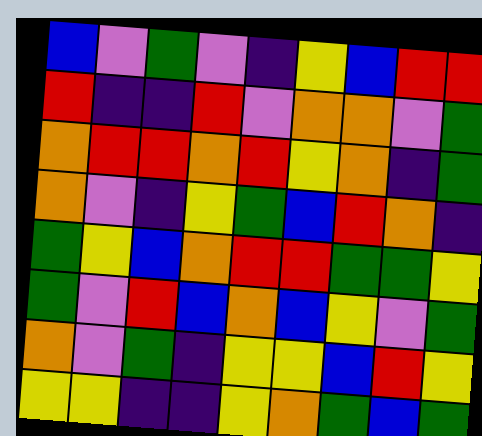[["blue", "violet", "green", "violet", "indigo", "yellow", "blue", "red", "red"], ["red", "indigo", "indigo", "red", "violet", "orange", "orange", "violet", "green"], ["orange", "red", "red", "orange", "red", "yellow", "orange", "indigo", "green"], ["orange", "violet", "indigo", "yellow", "green", "blue", "red", "orange", "indigo"], ["green", "yellow", "blue", "orange", "red", "red", "green", "green", "yellow"], ["green", "violet", "red", "blue", "orange", "blue", "yellow", "violet", "green"], ["orange", "violet", "green", "indigo", "yellow", "yellow", "blue", "red", "yellow"], ["yellow", "yellow", "indigo", "indigo", "yellow", "orange", "green", "blue", "green"]]